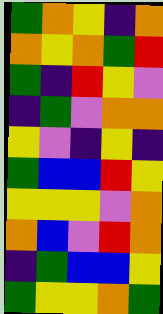[["green", "orange", "yellow", "indigo", "orange"], ["orange", "yellow", "orange", "green", "red"], ["green", "indigo", "red", "yellow", "violet"], ["indigo", "green", "violet", "orange", "orange"], ["yellow", "violet", "indigo", "yellow", "indigo"], ["green", "blue", "blue", "red", "yellow"], ["yellow", "yellow", "yellow", "violet", "orange"], ["orange", "blue", "violet", "red", "orange"], ["indigo", "green", "blue", "blue", "yellow"], ["green", "yellow", "yellow", "orange", "green"]]